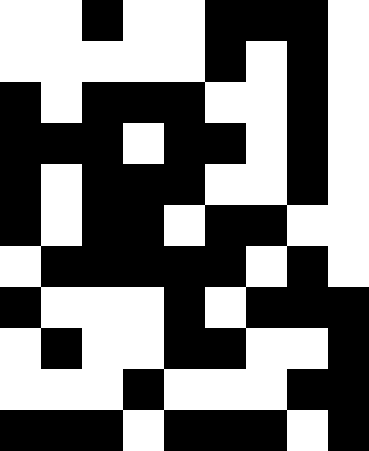[["white", "white", "black", "white", "white", "black", "black", "black", "white"], ["white", "white", "white", "white", "white", "black", "white", "black", "white"], ["black", "white", "black", "black", "black", "white", "white", "black", "white"], ["black", "black", "black", "white", "black", "black", "white", "black", "white"], ["black", "white", "black", "black", "black", "white", "white", "black", "white"], ["black", "white", "black", "black", "white", "black", "black", "white", "white"], ["white", "black", "black", "black", "black", "black", "white", "black", "white"], ["black", "white", "white", "white", "black", "white", "black", "black", "black"], ["white", "black", "white", "white", "black", "black", "white", "white", "black"], ["white", "white", "white", "black", "white", "white", "white", "black", "black"], ["black", "black", "black", "white", "black", "black", "black", "white", "black"]]